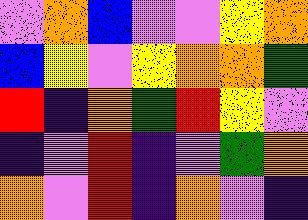[["violet", "orange", "blue", "violet", "violet", "yellow", "orange"], ["blue", "yellow", "violet", "yellow", "orange", "orange", "green"], ["red", "indigo", "orange", "green", "red", "yellow", "violet"], ["indigo", "violet", "red", "indigo", "violet", "green", "orange"], ["orange", "violet", "red", "indigo", "orange", "violet", "indigo"]]